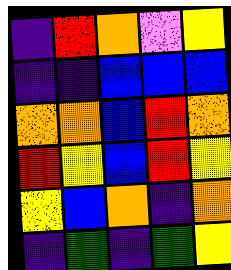[["indigo", "red", "orange", "violet", "yellow"], ["indigo", "indigo", "blue", "blue", "blue"], ["orange", "orange", "blue", "red", "orange"], ["red", "yellow", "blue", "red", "yellow"], ["yellow", "blue", "orange", "indigo", "orange"], ["indigo", "green", "indigo", "green", "yellow"]]